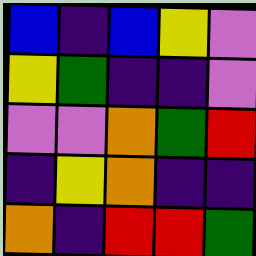[["blue", "indigo", "blue", "yellow", "violet"], ["yellow", "green", "indigo", "indigo", "violet"], ["violet", "violet", "orange", "green", "red"], ["indigo", "yellow", "orange", "indigo", "indigo"], ["orange", "indigo", "red", "red", "green"]]